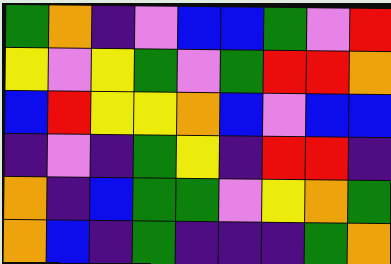[["green", "orange", "indigo", "violet", "blue", "blue", "green", "violet", "red"], ["yellow", "violet", "yellow", "green", "violet", "green", "red", "red", "orange"], ["blue", "red", "yellow", "yellow", "orange", "blue", "violet", "blue", "blue"], ["indigo", "violet", "indigo", "green", "yellow", "indigo", "red", "red", "indigo"], ["orange", "indigo", "blue", "green", "green", "violet", "yellow", "orange", "green"], ["orange", "blue", "indigo", "green", "indigo", "indigo", "indigo", "green", "orange"]]